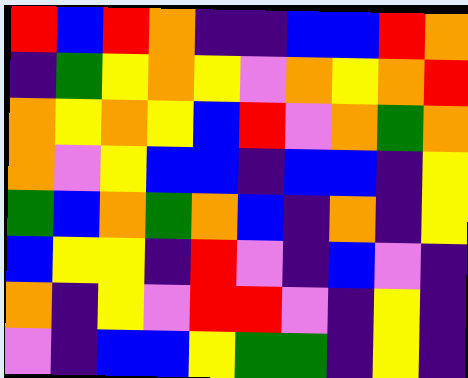[["red", "blue", "red", "orange", "indigo", "indigo", "blue", "blue", "red", "orange"], ["indigo", "green", "yellow", "orange", "yellow", "violet", "orange", "yellow", "orange", "red"], ["orange", "yellow", "orange", "yellow", "blue", "red", "violet", "orange", "green", "orange"], ["orange", "violet", "yellow", "blue", "blue", "indigo", "blue", "blue", "indigo", "yellow"], ["green", "blue", "orange", "green", "orange", "blue", "indigo", "orange", "indigo", "yellow"], ["blue", "yellow", "yellow", "indigo", "red", "violet", "indigo", "blue", "violet", "indigo"], ["orange", "indigo", "yellow", "violet", "red", "red", "violet", "indigo", "yellow", "indigo"], ["violet", "indigo", "blue", "blue", "yellow", "green", "green", "indigo", "yellow", "indigo"]]